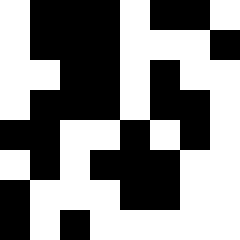[["white", "black", "black", "black", "white", "black", "black", "white"], ["white", "black", "black", "black", "white", "white", "white", "black"], ["white", "white", "black", "black", "white", "black", "white", "white"], ["white", "black", "black", "black", "white", "black", "black", "white"], ["black", "black", "white", "white", "black", "white", "black", "white"], ["white", "black", "white", "black", "black", "black", "white", "white"], ["black", "white", "white", "white", "black", "black", "white", "white"], ["black", "white", "black", "white", "white", "white", "white", "white"]]